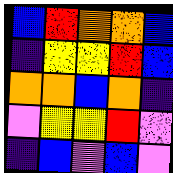[["blue", "red", "orange", "orange", "blue"], ["indigo", "yellow", "yellow", "red", "blue"], ["orange", "orange", "blue", "orange", "indigo"], ["violet", "yellow", "yellow", "red", "violet"], ["indigo", "blue", "violet", "blue", "violet"]]